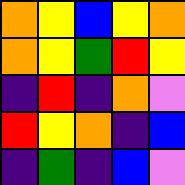[["orange", "yellow", "blue", "yellow", "orange"], ["orange", "yellow", "green", "red", "yellow"], ["indigo", "red", "indigo", "orange", "violet"], ["red", "yellow", "orange", "indigo", "blue"], ["indigo", "green", "indigo", "blue", "violet"]]